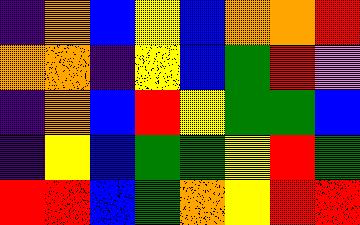[["indigo", "orange", "blue", "yellow", "blue", "orange", "orange", "red"], ["orange", "orange", "indigo", "yellow", "blue", "green", "red", "violet"], ["indigo", "orange", "blue", "red", "yellow", "green", "green", "blue"], ["indigo", "yellow", "blue", "green", "green", "yellow", "red", "green"], ["red", "red", "blue", "green", "orange", "yellow", "red", "red"]]